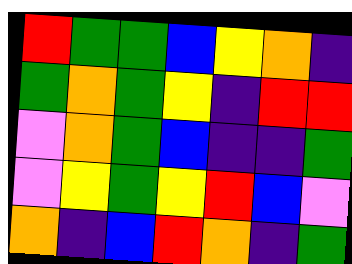[["red", "green", "green", "blue", "yellow", "orange", "indigo"], ["green", "orange", "green", "yellow", "indigo", "red", "red"], ["violet", "orange", "green", "blue", "indigo", "indigo", "green"], ["violet", "yellow", "green", "yellow", "red", "blue", "violet"], ["orange", "indigo", "blue", "red", "orange", "indigo", "green"]]